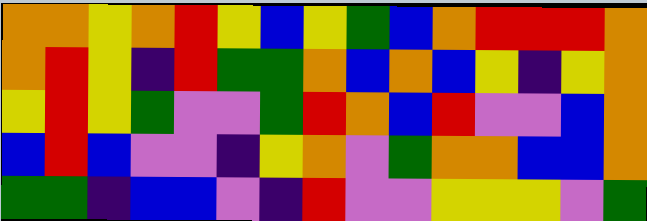[["orange", "orange", "yellow", "orange", "red", "yellow", "blue", "yellow", "green", "blue", "orange", "red", "red", "red", "orange"], ["orange", "red", "yellow", "indigo", "red", "green", "green", "orange", "blue", "orange", "blue", "yellow", "indigo", "yellow", "orange"], ["yellow", "red", "yellow", "green", "violet", "violet", "green", "red", "orange", "blue", "red", "violet", "violet", "blue", "orange"], ["blue", "red", "blue", "violet", "violet", "indigo", "yellow", "orange", "violet", "green", "orange", "orange", "blue", "blue", "orange"], ["green", "green", "indigo", "blue", "blue", "violet", "indigo", "red", "violet", "violet", "yellow", "yellow", "yellow", "violet", "green"]]